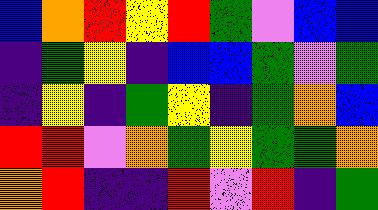[["blue", "orange", "red", "yellow", "red", "green", "violet", "blue", "blue"], ["indigo", "green", "yellow", "indigo", "blue", "blue", "green", "violet", "green"], ["indigo", "yellow", "indigo", "green", "yellow", "indigo", "green", "orange", "blue"], ["red", "red", "violet", "orange", "green", "yellow", "green", "green", "orange"], ["orange", "red", "indigo", "indigo", "red", "violet", "red", "indigo", "green"]]